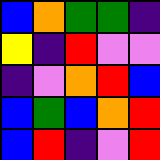[["blue", "orange", "green", "green", "indigo"], ["yellow", "indigo", "red", "violet", "violet"], ["indigo", "violet", "orange", "red", "blue"], ["blue", "green", "blue", "orange", "red"], ["blue", "red", "indigo", "violet", "red"]]